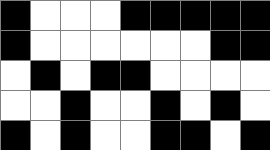[["black", "white", "white", "white", "black", "black", "black", "black", "black"], ["black", "white", "white", "white", "white", "white", "white", "black", "black"], ["white", "black", "white", "black", "black", "white", "white", "white", "white"], ["white", "white", "black", "white", "white", "black", "white", "black", "white"], ["black", "white", "black", "white", "white", "black", "black", "white", "black"]]